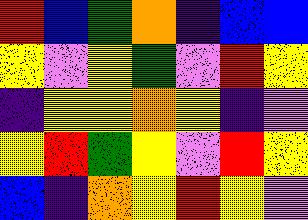[["red", "blue", "green", "orange", "indigo", "blue", "blue"], ["yellow", "violet", "yellow", "green", "violet", "red", "yellow"], ["indigo", "yellow", "yellow", "orange", "yellow", "indigo", "violet"], ["yellow", "red", "green", "yellow", "violet", "red", "yellow"], ["blue", "indigo", "orange", "yellow", "red", "yellow", "violet"]]